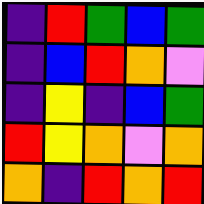[["indigo", "red", "green", "blue", "green"], ["indigo", "blue", "red", "orange", "violet"], ["indigo", "yellow", "indigo", "blue", "green"], ["red", "yellow", "orange", "violet", "orange"], ["orange", "indigo", "red", "orange", "red"]]